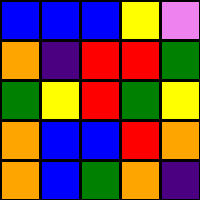[["blue", "blue", "blue", "yellow", "violet"], ["orange", "indigo", "red", "red", "green"], ["green", "yellow", "red", "green", "yellow"], ["orange", "blue", "blue", "red", "orange"], ["orange", "blue", "green", "orange", "indigo"]]